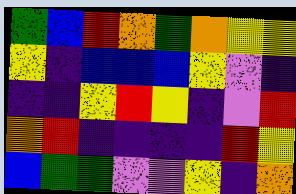[["green", "blue", "red", "orange", "green", "orange", "yellow", "yellow"], ["yellow", "indigo", "blue", "blue", "blue", "yellow", "violet", "indigo"], ["indigo", "indigo", "yellow", "red", "yellow", "indigo", "violet", "red"], ["orange", "red", "indigo", "indigo", "indigo", "indigo", "red", "yellow"], ["blue", "green", "green", "violet", "violet", "yellow", "indigo", "orange"]]